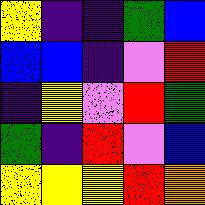[["yellow", "indigo", "indigo", "green", "blue"], ["blue", "blue", "indigo", "violet", "red"], ["indigo", "yellow", "violet", "red", "green"], ["green", "indigo", "red", "violet", "blue"], ["yellow", "yellow", "yellow", "red", "orange"]]